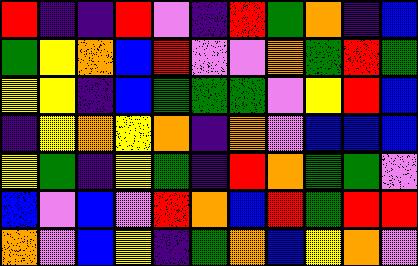[["red", "indigo", "indigo", "red", "violet", "indigo", "red", "green", "orange", "indigo", "blue"], ["green", "yellow", "orange", "blue", "red", "violet", "violet", "orange", "green", "red", "green"], ["yellow", "yellow", "indigo", "blue", "green", "green", "green", "violet", "yellow", "red", "blue"], ["indigo", "yellow", "orange", "yellow", "orange", "indigo", "orange", "violet", "blue", "blue", "blue"], ["yellow", "green", "indigo", "yellow", "green", "indigo", "red", "orange", "green", "green", "violet"], ["blue", "violet", "blue", "violet", "red", "orange", "blue", "red", "green", "red", "red"], ["orange", "violet", "blue", "yellow", "indigo", "green", "orange", "blue", "yellow", "orange", "violet"]]